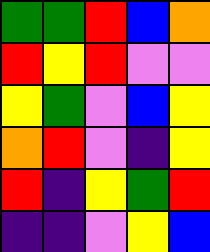[["green", "green", "red", "blue", "orange"], ["red", "yellow", "red", "violet", "violet"], ["yellow", "green", "violet", "blue", "yellow"], ["orange", "red", "violet", "indigo", "yellow"], ["red", "indigo", "yellow", "green", "red"], ["indigo", "indigo", "violet", "yellow", "blue"]]